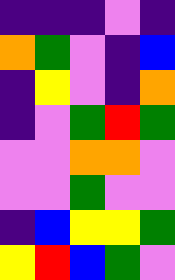[["indigo", "indigo", "indigo", "violet", "indigo"], ["orange", "green", "violet", "indigo", "blue"], ["indigo", "yellow", "violet", "indigo", "orange"], ["indigo", "violet", "green", "red", "green"], ["violet", "violet", "orange", "orange", "violet"], ["violet", "violet", "green", "violet", "violet"], ["indigo", "blue", "yellow", "yellow", "green"], ["yellow", "red", "blue", "green", "violet"]]